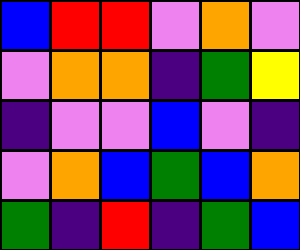[["blue", "red", "red", "violet", "orange", "violet"], ["violet", "orange", "orange", "indigo", "green", "yellow"], ["indigo", "violet", "violet", "blue", "violet", "indigo"], ["violet", "orange", "blue", "green", "blue", "orange"], ["green", "indigo", "red", "indigo", "green", "blue"]]